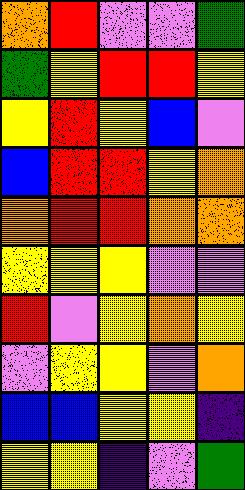[["orange", "red", "violet", "violet", "green"], ["green", "yellow", "red", "red", "yellow"], ["yellow", "red", "yellow", "blue", "violet"], ["blue", "red", "red", "yellow", "orange"], ["orange", "red", "red", "orange", "orange"], ["yellow", "yellow", "yellow", "violet", "violet"], ["red", "violet", "yellow", "orange", "yellow"], ["violet", "yellow", "yellow", "violet", "orange"], ["blue", "blue", "yellow", "yellow", "indigo"], ["yellow", "yellow", "indigo", "violet", "green"]]